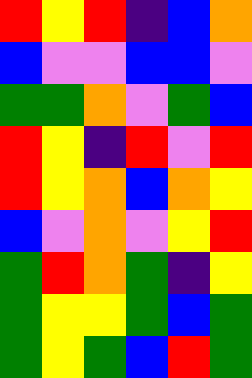[["red", "yellow", "red", "indigo", "blue", "orange"], ["blue", "violet", "violet", "blue", "blue", "violet"], ["green", "green", "orange", "violet", "green", "blue"], ["red", "yellow", "indigo", "red", "violet", "red"], ["red", "yellow", "orange", "blue", "orange", "yellow"], ["blue", "violet", "orange", "violet", "yellow", "red"], ["green", "red", "orange", "green", "indigo", "yellow"], ["green", "yellow", "yellow", "green", "blue", "green"], ["green", "yellow", "green", "blue", "red", "green"]]